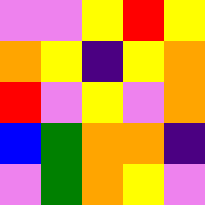[["violet", "violet", "yellow", "red", "yellow"], ["orange", "yellow", "indigo", "yellow", "orange"], ["red", "violet", "yellow", "violet", "orange"], ["blue", "green", "orange", "orange", "indigo"], ["violet", "green", "orange", "yellow", "violet"]]